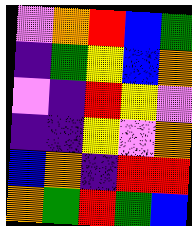[["violet", "orange", "red", "blue", "green"], ["indigo", "green", "yellow", "blue", "orange"], ["violet", "indigo", "red", "yellow", "violet"], ["indigo", "indigo", "yellow", "violet", "orange"], ["blue", "orange", "indigo", "red", "red"], ["orange", "green", "red", "green", "blue"]]